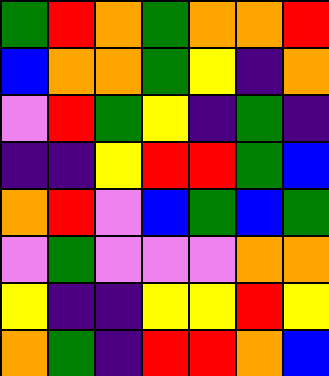[["green", "red", "orange", "green", "orange", "orange", "red"], ["blue", "orange", "orange", "green", "yellow", "indigo", "orange"], ["violet", "red", "green", "yellow", "indigo", "green", "indigo"], ["indigo", "indigo", "yellow", "red", "red", "green", "blue"], ["orange", "red", "violet", "blue", "green", "blue", "green"], ["violet", "green", "violet", "violet", "violet", "orange", "orange"], ["yellow", "indigo", "indigo", "yellow", "yellow", "red", "yellow"], ["orange", "green", "indigo", "red", "red", "orange", "blue"]]